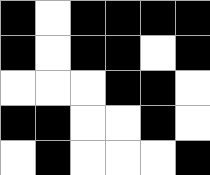[["black", "white", "black", "black", "black", "black"], ["black", "white", "black", "black", "white", "black"], ["white", "white", "white", "black", "black", "white"], ["black", "black", "white", "white", "black", "white"], ["white", "black", "white", "white", "white", "black"]]